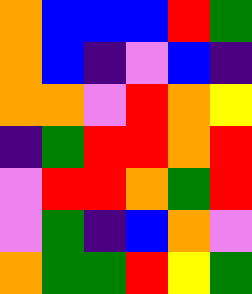[["orange", "blue", "blue", "blue", "red", "green"], ["orange", "blue", "indigo", "violet", "blue", "indigo"], ["orange", "orange", "violet", "red", "orange", "yellow"], ["indigo", "green", "red", "red", "orange", "red"], ["violet", "red", "red", "orange", "green", "red"], ["violet", "green", "indigo", "blue", "orange", "violet"], ["orange", "green", "green", "red", "yellow", "green"]]